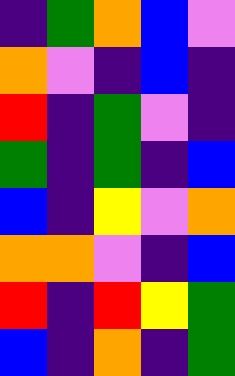[["indigo", "green", "orange", "blue", "violet"], ["orange", "violet", "indigo", "blue", "indigo"], ["red", "indigo", "green", "violet", "indigo"], ["green", "indigo", "green", "indigo", "blue"], ["blue", "indigo", "yellow", "violet", "orange"], ["orange", "orange", "violet", "indigo", "blue"], ["red", "indigo", "red", "yellow", "green"], ["blue", "indigo", "orange", "indigo", "green"]]